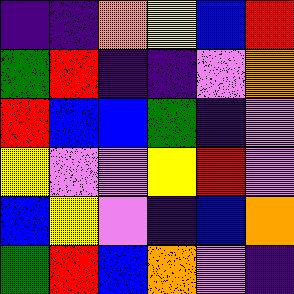[["indigo", "indigo", "orange", "yellow", "blue", "red"], ["green", "red", "indigo", "indigo", "violet", "orange"], ["red", "blue", "blue", "green", "indigo", "violet"], ["yellow", "violet", "violet", "yellow", "red", "violet"], ["blue", "yellow", "violet", "indigo", "blue", "orange"], ["green", "red", "blue", "orange", "violet", "indigo"]]